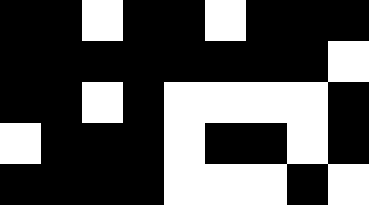[["black", "black", "white", "black", "black", "white", "black", "black", "black"], ["black", "black", "black", "black", "black", "black", "black", "black", "white"], ["black", "black", "white", "black", "white", "white", "white", "white", "black"], ["white", "black", "black", "black", "white", "black", "black", "white", "black"], ["black", "black", "black", "black", "white", "white", "white", "black", "white"]]